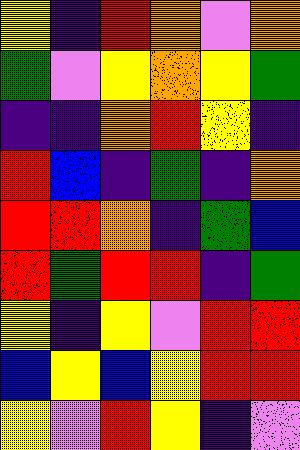[["yellow", "indigo", "red", "orange", "violet", "orange"], ["green", "violet", "yellow", "orange", "yellow", "green"], ["indigo", "indigo", "orange", "red", "yellow", "indigo"], ["red", "blue", "indigo", "green", "indigo", "orange"], ["red", "red", "orange", "indigo", "green", "blue"], ["red", "green", "red", "red", "indigo", "green"], ["yellow", "indigo", "yellow", "violet", "red", "red"], ["blue", "yellow", "blue", "yellow", "red", "red"], ["yellow", "violet", "red", "yellow", "indigo", "violet"]]